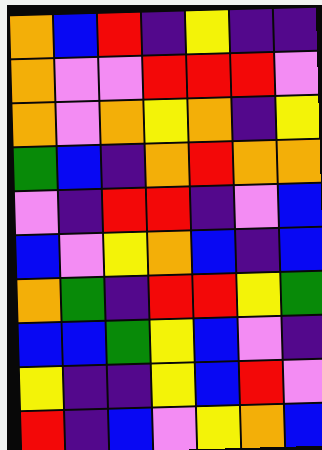[["orange", "blue", "red", "indigo", "yellow", "indigo", "indigo"], ["orange", "violet", "violet", "red", "red", "red", "violet"], ["orange", "violet", "orange", "yellow", "orange", "indigo", "yellow"], ["green", "blue", "indigo", "orange", "red", "orange", "orange"], ["violet", "indigo", "red", "red", "indigo", "violet", "blue"], ["blue", "violet", "yellow", "orange", "blue", "indigo", "blue"], ["orange", "green", "indigo", "red", "red", "yellow", "green"], ["blue", "blue", "green", "yellow", "blue", "violet", "indigo"], ["yellow", "indigo", "indigo", "yellow", "blue", "red", "violet"], ["red", "indigo", "blue", "violet", "yellow", "orange", "blue"]]